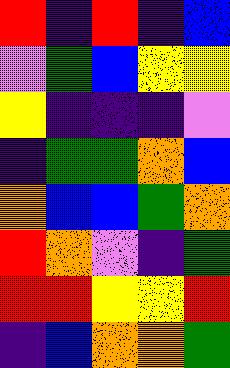[["red", "indigo", "red", "indigo", "blue"], ["violet", "green", "blue", "yellow", "yellow"], ["yellow", "indigo", "indigo", "indigo", "violet"], ["indigo", "green", "green", "orange", "blue"], ["orange", "blue", "blue", "green", "orange"], ["red", "orange", "violet", "indigo", "green"], ["red", "red", "yellow", "yellow", "red"], ["indigo", "blue", "orange", "orange", "green"]]